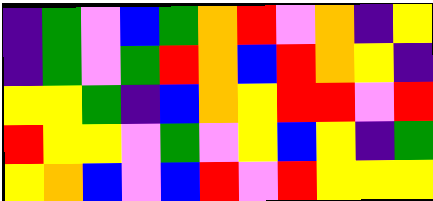[["indigo", "green", "violet", "blue", "green", "orange", "red", "violet", "orange", "indigo", "yellow"], ["indigo", "green", "violet", "green", "red", "orange", "blue", "red", "orange", "yellow", "indigo"], ["yellow", "yellow", "green", "indigo", "blue", "orange", "yellow", "red", "red", "violet", "red"], ["red", "yellow", "yellow", "violet", "green", "violet", "yellow", "blue", "yellow", "indigo", "green"], ["yellow", "orange", "blue", "violet", "blue", "red", "violet", "red", "yellow", "yellow", "yellow"]]